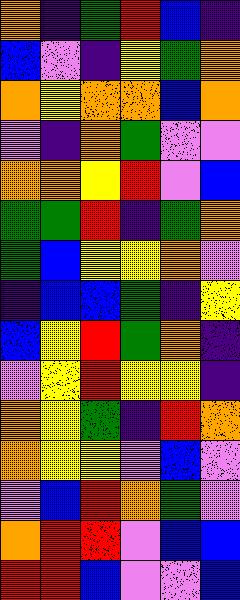[["orange", "indigo", "green", "red", "blue", "indigo"], ["blue", "violet", "indigo", "yellow", "green", "orange"], ["orange", "yellow", "orange", "orange", "blue", "orange"], ["violet", "indigo", "orange", "green", "violet", "violet"], ["orange", "orange", "yellow", "red", "violet", "blue"], ["green", "green", "red", "indigo", "green", "orange"], ["green", "blue", "yellow", "yellow", "orange", "violet"], ["indigo", "blue", "blue", "green", "indigo", "yellow"], ["blue", "yellow", "red", "green", "orange", "indigo"], ["violet", "yellow", "red", "yellow", "yellow", "indigo"], ["orange", "yellow", "green", "indigo", "red", "orange"], ["orange", "yellow", "yellow", "violet", "blue", "violet"], ["violet", "blue", "red", "orange", "green", "violet"], ["orange", "red", "red", "violet", "blue", "blue"], ["red", "red", "blue", "violet", "violet", "blue"]]